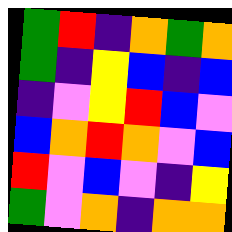[["green", "red", "indigo", "orange", "green", "orange"], ["green", "indigo", "yellow", "blue", "indigo", "blue"], ["indigo", "violet", "yellow", "red", "blue", "violet"], ["blue", "orange", "red", "orange", "violet", "blue"], ["red", "violet", "blue", "violet", "indigo", "yellow"], ["green", "violet", "orange", "indigo", "orange", "orange"]]